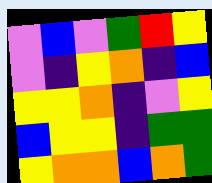[["violet", "blue", "violet", "green", "red", "yellow"], ["violet", "indigo", "yellow", "orange", "indigo", "blue"], ["yellow", "yellow", "orange", "indigo", "violet", "yellow"], ["blue", "yellow", "yellow", "indigo", "green", "green"], ["yellow", "orange", "orange", "blue", "orange", "green"]]